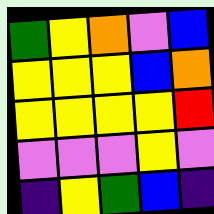[["green", "yellow", "orange", "violet", "blue"], ["yellow", "yellow", "yellow", "blue", "orange"], ["yellow", "yellow", "yellow", "yellow", "red"], ["violet", "violet", "violet", "yellow", "violet"], ["indigo", "yellow", "green", "blue", "indigo"]]